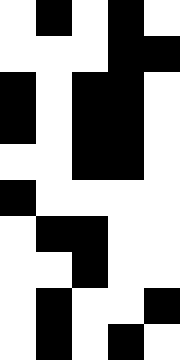[["white", "black", "white", "black", "white"], ["white", "white", "white", "black", "black"], ["black", "white", "black", "black", "white"], ["black", "white", "black", "black", "white"], ["white", "white", "black", "black", "white"], ["black", "white", "white", "white", "white"], ["white", "black", "black", "white", "white"], ["white", "white", "black", "white", "white"], ["white", "black", "white", "white", "black"], ["white", "black", "white", "black", "white"]]